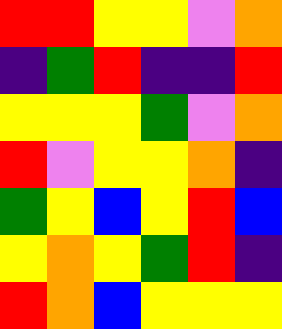[["red", "red", "yellow", "yellow", "violet", "orange"], ["indigo", "green", "red", "indigo", "indigo", "red"], ["yellow", "yellow", "yellow", "green", "violet", "orange"], ["red", "violet", "yellow", "yellow", "orange", "indigo"], ["green", "yellow", "blue", "yellow", "red", "blue"], ["yellow", "orange", "yellow", "green", "red", "indigo"], ["red", "orange", "blue", "yellow", "yellow", "yellow"]]